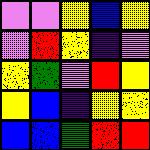[["violet", "violet", "yellow", "blue", "yellow"], ["violet", "red", "yellow", "indigo", "violet"], ["yellow", "green", "violet", "red", "yellow"], ["yellow", "blue", "indigo", "yellow", "yellow"], ["blue", "blue", "green", "red", "red"]]